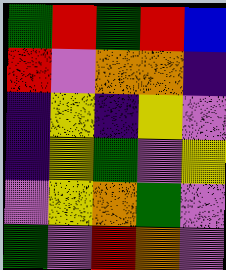[["green", "red", "green", "red", "blue"], ["red", "violet", "orange", "orange", "indigo"], ["indigo", "yellow", "indigo", "yellow", "violet"], ["indigo", "yellow", "green", "violet", "yellow"], ["violet", "yellow", "orange", "green", "violet"], ["green", "violet", "red", "orange", "violet"]]